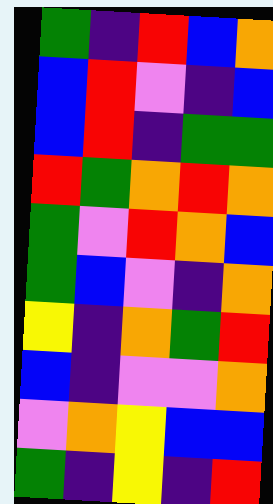[["green", "indigo", "red", "blue", "orange"], ["blue", "red", "violet", "indigo", "blue"], ["blue", "red", "indigo", "green", "green"], ["red", "green", "orange", "red", "orange"], ["green", "violet", "red", "orange", "blue"], ["green", "blue", "violet", "indigo", "orange"], ["yellow", "indigo", "orange", "green", "red"], ["blue", "indigo", "violet", "violet", "orange"], ["violet", "orange", "yellow", "blue", "blue"], ["green", "indigo", "yellow", "indigo", "red"]]